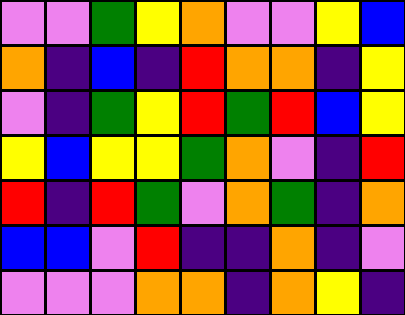[["violet", "violet", "green", "yellow", "orange", "violet", "violet", "yellow", "blue"], ["orange", "indigo", "blue", "indigo", "red", "orange", "orange", "indigo", "yellow"], ["violet", "indigo", "green", "yellow", "red", "green", "red", "blue", "yellow"], ["yellow", "blue", "yellow", "yellow", "green", "orange", "violet", "indigo", "red"], ["red", "indigo", "red", "green", "violet", "orange", "green", "indigo", "orange"], ["blue", "blue", "violet", "red", "indigo", "indigo", "orange", "indigo", "violet"], ["violet", "violet", "violet", "orange", "orange", "indigo", "orange", "yellow", "indigo"]]